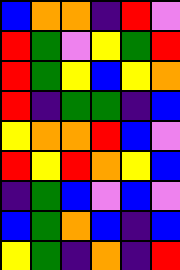[["blue", "orange", "orange", "indigo", "red", "violet"], ["red", "green", "violet", "yellow", "green", "red"], ["red", "green", "yellow", "blue", "yellow", "orange"], ["red", "indigo", "green", "green", "indigo", "blue"], ["yellow", "orange", "orange", "red", "blue", "violet"], ["red", "yellow", "red", "orange", "yellow", "blue"], ["indigo", "green", "blue", "violet", "blue", "violet"], ["blue", "green", "orange", "blue", "indigo", "blue"], ["yellow", "green", "indigo", "orange", "indigo", "red"]]